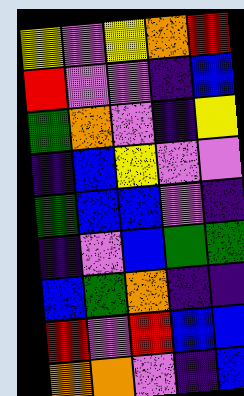[["yellow", "violet", "yellow", "orange", "red"], ["red", "violet", "violet", "indigo", "blue"], ["green", "orange", "violet", "indigo", "yellow"], ["indigo", "blue", "yellow", "violet", "violet"], ["green", "blue", "blue", "violet", "indigo"], ["indigo", "violet", "blue", "green", "green"], ["blue", "green", "orange", "indigo", "indigo"], ["red", "violet", "red", "blue", "blue"], ["orange", "orange", "violet", "indigo", "blue"]]